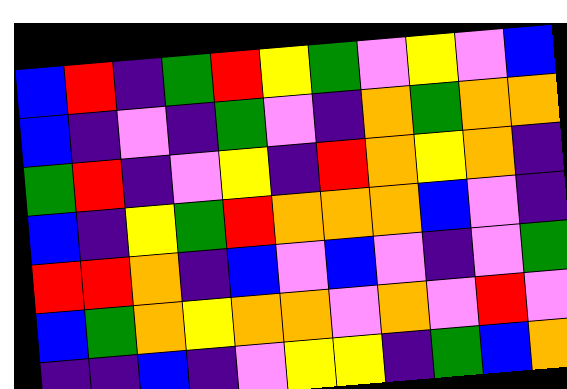[["blue", "red", "indigo", "green", "red", "yellow", "green", "violet", "yellow", "violet", "blue"], ["blue", "indigo", "violet", "indigo", "green", "violet", "indigo", "orange", "green", "orange", "orange"], ["green", "red", "indigo", "violet", "yellow", "indigo", "red", "orange", "yellow", "orange", "indigo"], ["blue", "indigo", "yellow", "green", "red", "orange", "orange", "orange", "blue", "violet", "indigo"], ["red", "red", "orange", "indigo", "blue", "violet", "blue", "violet", "indigo", "violet", "green"], ["blue", "green", "orange", "yellow", "orange", "orange", "violet", "orange", "violet", "red", "violet"], ["indigo", "indigo", "blue", "indigo", "violet", "yellow", "yellow", "indigo", "green", "blue", "orange"]]